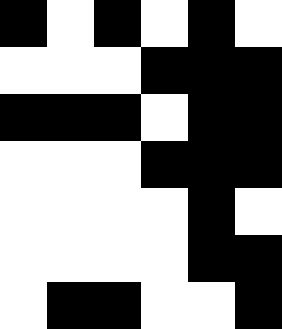[["black", "white", "black", "white", "black", "white"], ["white", "white", "white", "black", "black", "black"], ["black", "black", "black", "white", "black", "black"], ["white", "white", "white", "black", "black", "black"], ["white", "white", "white", "white", "black", "white"], ["white", "white", "white", "white", "black", "black"], ["white", "black", "black", "white", "white", "black"]]